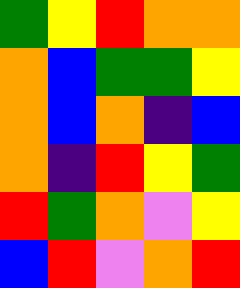[["green", "yellow", "red", "orange", "orange"], ["orange", "blue", "green", "green", "yellow"], ["orange", "blue", "orange", "indigo", "blue"], ["orange", "indigo", "red", "yellow", "green"], ["red", "green", "orange", "violet", "yellow"], ["blue", "red", "violet", "orange", "red"]]